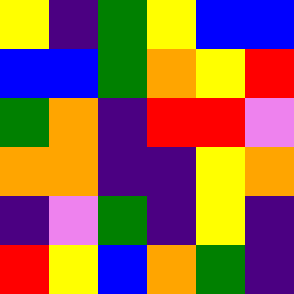[["yellow", "indigo", "green", "yellow", "blue", "blue"], ["blue", "blue", "green", "orange", "yellow", "red"], ["green", "orange", "indigo", "red", "red", "violet"], ["orange", "orange", "indigo", "indigo", "yellow", "orange"], ["indigo", "violet", "green", "indigo", "yellow", "indigo"], ["red", "yellow", "blue", "orange", "green", "indigo"]]